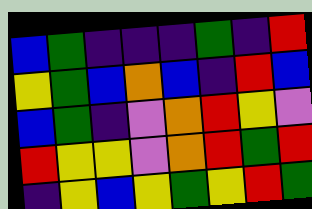[["blue", "green", "indigo", "indigo", "indigo", "green", "indigo", "red"], ["yellow", "green", "blue", "orange", "blue", "indigo", "red", "blue"], ["blue", "green", "indigo", "violet", "orange", "red", "yellow", "violet"], ["red", "yellow", "yellow", "violet", "orange", "red", "green", "red"], ["indigo", "yellow", "blue", "yellow", "green", "yellow", "red", "green"]]